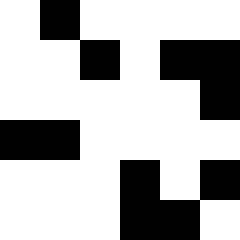[["white", "black", "white", "white", "white", "white"], ["white", "white", "black", "white", "black", "black"], ["white", "white", "white", "white", "white", "black"], ["black", "black", "white", "white", "white", "white"], ["white", "white", "white", "black", "white", "black"], ["white", "white", "white", "black", "black", "white"]]